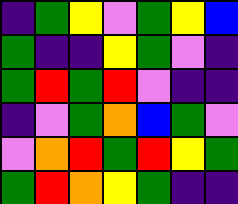[["indigo", "green", "yellow", "violet", "green", "yellow", "blue"], ["green", "indigo", "indigo", "yellow", "green", "violet", "indigo"], ["green", "red", "green", "red", "violet", "indigo", "indigo"], ["indigo", "violet", "green", "orange", "blue", "green", "violet"], ["violet", "orange", "red", "green", "red", "yellow", "green"], ["green", "red", "orange", "yellow", "green", "indigo", "indigo"]]